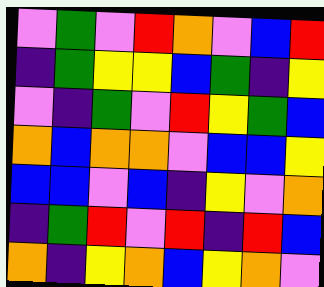[["violet", "green", "violet", "red", "orange", "violet", "blue", "red"], ["indigo", "green", "yellow", "yellow", "blue", "green", "indigo", "yellow"], ["violet", "indigo", "green", "violet", "red", "yellow", "green", "blue"], ["orange", "blue", "orange", "orange", "violet", "blue", "blue", "yellow"], ["blue", "blue", "violet", "blue", "indigo", "yellow", "violet", "orange"], ["indigo", "green", "red", "violet", "red", "indigo", "red", "blue"], ["orange", "indigo", "yellow", "orange", "blue", "yellow", "orange", "violet"]]